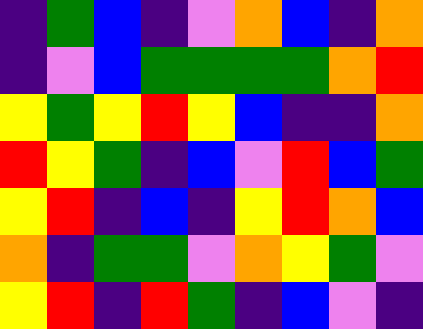[["indigo", "green", "blue", "indigo", "violet", "orange", "blue", "indigo", "orange"], ["indigo", "violet", "blue", "green", "green", "green", "green", "orange", "red"], ["yellow", "green", "yellow", "red", "yellow", "blue", "indigo", "indigo", "orange"], ["red", "yellow", "green", "indigo", "blue", "violet", "red", "blue", "green"], ["yellow", "red", "indigo", "blue", "indigo", "yellow", "red", "orange", "blue"], ["orange", "indigo", "green", "green", "violet", "orange", "yellow", "green", "violet"], ["yellow", "red", "indigo", "red", "green", "indigo", "blue", "violet", "indigo"]]